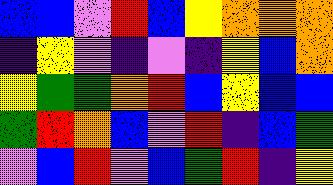[["blue", "blue", "violet", "red", "blue", "yellow", "orange", "orange", "orange"], ["indigo", "yellow", "violet", "indigo", "violet", "indigo", "yellow", "blue", "orange"], ["yellow", "green", "green", "orange", "red", "blue", "yellow", "blue", "blue"], ["green", "red", "orange", "blue", "violet", "red", "indigo", "blue", "green"], ["violet", "blue", "red", "violet", "blue", "green", "red", "indigo", "yellow"]]